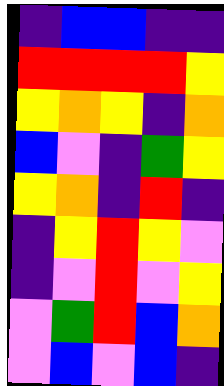[["indigo", "blue", "blue", "indigo", "indigo"], ["red", "red", "red", "red", "yellow"], ["yellow", "orange", "yellow", "indigo", "orange"], ["blue", "violet", "indigo", "green", "yellow"], ["yellow", "orange", "indigo", "red", "indigo"], ["indigo", "yellow", "red", "yellow", "violet"], ["indigo", "violet", "red", "violet", "yellow"], ["violet", "green", "red", "blue", "orange"], ["violet", "blue", "violet", "blue", "indigo"]]